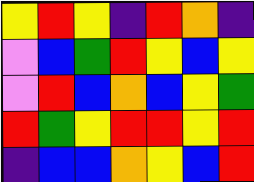[["yellow", "red", "yellow", "indigo", "red", "orange", "indigo"], ["violet", "blue", "green", "red", "yellow", "blue", "yellow"], ["violet", "red", "blue", "orange", "blue", "yellow", "green"], ["red", "green", "yellow", "red", "red", "yellow", "red"], ["indigo", "blue", "blue", "orange", "yellow", "blue", "red"]]